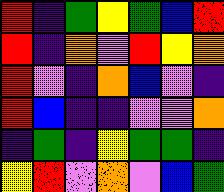[["red", "indigo", "green", "yellow", "green", "blue", "red"], ["red", "indigo", "orange", "violet", "red", "yellow", "orange"], ["red", "violet", "indigo", "orange", "blue", "violet", "indigo"], ["red", "blue", "indigo", "indigo", "violet", "violet", "orange"], ["indigo", "green", "indigo", "yellow", "green", "green", "indigo"], ["yellow", "red", "violet", "orange", "violet", "blue", "green"]]